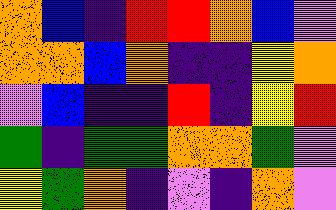[["orange", "blue", "indigo", "red", "red", "orange", "blue", "violet"], ["orange", "orange", "blue", "orange", "indigo", "indigo", "yellow", "orange"], ["violet", "blue", "indigo", "indigo", "red", "indigo", "yellow", "red"], ["green", "indigo", "green", "green", "orange", "orange", "green", "violet"], ["yellow", "green", "orange", "indigo", "violet", "indigo", "orange", "violet"]]